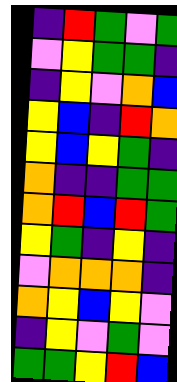[["indigo", "red", "green", "violet", "green"], ["violet", "yellow", "green", "green", "indigo"], ["indigo", "yellow", "violet", "orange", "blue"], ["yellow", "blue", "indigo", "red", "orange"], ["yellow", "blue", "yellow", "green", "indigo"], ["orange", "indigo", "indigo", "green", "green"], ["orange", "red", "blue", "red", "green"], ["yellow", "green", "indigo", "yellow", "indigo"], ["violet", "orange", "orange", "orange", "indigo"], ["orange", "yellow", "blue", "yellow", "violet"], ["indigo", "yellow", "violet", "green", "violet"], ["green", "green", "yellow", "red", "blue"]]